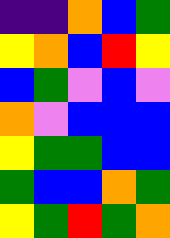[["indigo", "indigo", "orange", "blue", "green"], ["yellow", "orange", "blue", "red", "yellow"], ["blue", "green", "violet", "blue", "violet"], ["orange", "violet", "blue", "blue", "blue"], ["yellow", "green", "green", "blue", "blue"], ["green", "blue", "blue", "orange", "green"], ["yellow", "green", "red", "green", "orange"]]